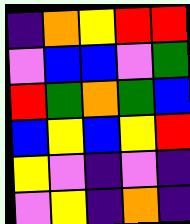[["indigo", "orange", "yellow", "red", "red"], ["violet", "blue", "blue", "violet", "green"], ["red", "green", "orange", "green", "blue"], ["blue", "yellow", "blue", "yellow", "red"], ["yellow", "violet", "indigo", "violet", "indigo"], ["violet", "yellow", "indigo", "orange", "indigo"]]